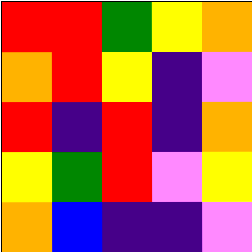[["red", "red", "green", "yellow", "orange"], ["orange", "red", "yellow", "indigo", "violet"], ["red", "indigo", "red", "indigo", "orange"], ["yellow", "green", "red", "violet", "yellow"], ["orange", "blue", "indigo", "indigo", "violet"]]